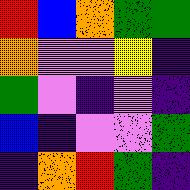[["red", "blue", "orange", "green", "green"], ["orange", "violet", "violet", "yellow", "indigo"], ["green", "violet", "indigo", "violet", "indigo"], ["blue", "indigo", "violet", "violet", "green"], ["indigo", "orange", "red", "green", "indigo"]]